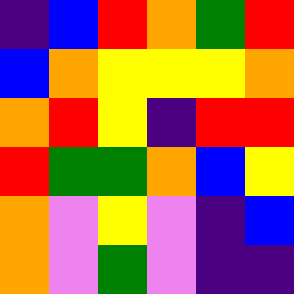[["indigo", "blue", "red", "orange", "green", "red"], ["blue", "orange", "yellow", "yellow", "yellow", "orange"], ["orange", "red", "yellow", "indigo", "red", "red"], ["red", "green", "green", "orange", "blue", "yellow"], ["orange", "violet", "yellow", "violet", "indigo", "blue"], ["orange", "violet", "green", "violet", "indigo", "indigo"]]